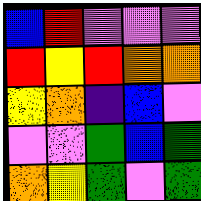[["blue", "red", "violet", "violet", "violet"], ["red", "yellow", "red", "orange", "orange"], ["yellow", "orange", "indigo", "blue", "violet"], ["violet", "violet", "green", "blue", "green"], ["orange", "yellow", "green", "violet", "green"]]